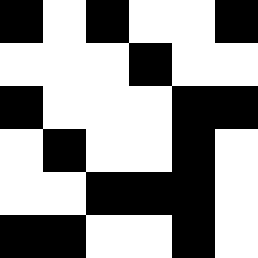[["black", "white", "black", "white", "white", "black"], ["white", "white", "white", "black", "white", "white"], ["black", "white", "white", "white", "black", "black"], ["white", "black", "white", "white", "black", "white"], ["white", "white", "black", "black", "black", "white"], ["black", "black", "white", "white", "black", "white"]]